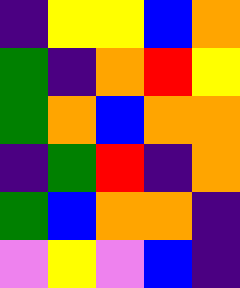[["indigo", "yellow", "yellow", "blue", "orange"], ["green", "indigo", "orange", "red", "yellow"], ["green", "orange", "blue", "orange", "orange"], ["indigo", "green", "red", "indigo", "orange"], ["green", "blue", "orange", "orange", "indigo"], ["violet", "yellow", "violet", "blue", "indigo"]]